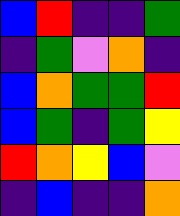[["blue", "red", "indigo", "indigo", "green"], ["indigo", "green", "violet", "orange", "indigo"], ["blue", "orange", "green", "green", "red"], ["blue", "green", "indigo", "green", "yellow"], ["red", "orange", "yellow", "blue", "violet"], ["indigo", "blue", "indigo", "indigo", "orange"]]